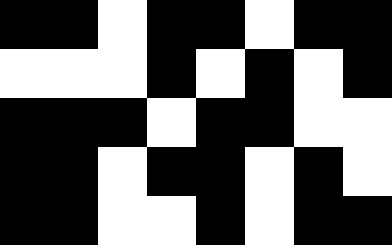[["black", "black", "white", "black", "black", "white", "black", "black"], ["white", "white", "white", "black", "white", "black", "white", "black"], ["black", "black", "black", "white", "black", "black", "white", "white"], ["black", "black", "white", "black", "black", "white", "black", "white"], ["black", "black", "white", "white", "black", "white", "black", "black"]]